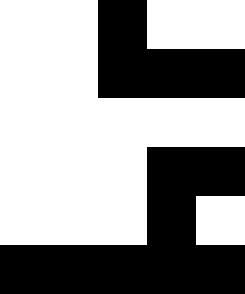[["white", "white", "black", "white", "white"], ["white", "white", "black", "black", "black"], ["white", "white", "white", "white", "white"], ["white", "white", "white", "black", "black"], ["white", "white", "white", "black", "white"], ["black", "black", "black", "black", "black"]]